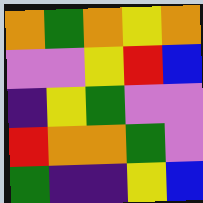[["orange", "green", "orange", "yellow", "orange"], ["violet", "violet", "yellow", "red", "blue"], ["indigo", "yellow", "green", "violet", "violet"], ["red", "orange", "orange", "green", "violet"], ["green", "indigo", "indigo", "yellow", "blue"]]